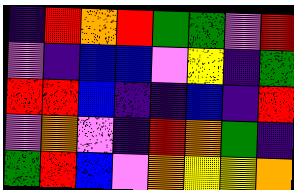[["indigo", "red", "orange", "red", "green", "green", "violet", "red"], ["violet", "indigo", "blue", "blue", "violet", "yellow", "indigo", "green"], ["red", "red", "blue", "indigo", "indigo", "blue", "indigo", "red"], ["violet", "orange", "violet", "indigo", "red", "orange", "green", "indigo"], ["green", "red", "blue", "violet", "orange", "yellow", "yellow", "orange"]]